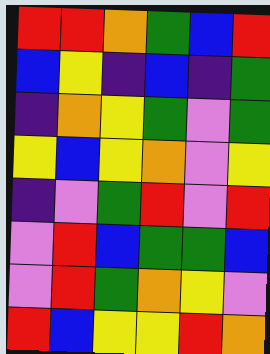[["red", "red", "orange", "green", "blue", "red"], ["blue", "yellow", "indigo", "blue", "indigo", "green"], ["indigo", "orange", "yellow", "green", "violet", "green"], ["yellow", "blue", "yellow", "orange", "violet", "yellow"], ["indigo", "violet", "green", "red", "violet", "red"], ["violet", "red", "blue", "green", "green", "blue"], ["violet", "red", "green", "orange", "yellow", "violet"], ["red", "blue", "yellow", "yellow", "red", "orange"]]